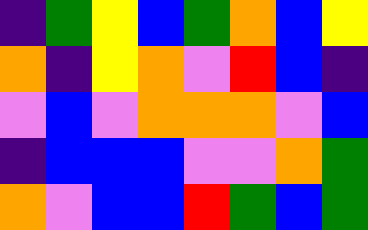[["indigo", "green", "yellow", "blue", "green", "orange", "blue", "yellow"], ["orange", "indigo", "yellow", "orange", "violet", "red", "blue", "indigo"], ["violet", "blue", "violet", "orange", "orange", "orange", "violet", "blue"], ["indigo", "blue", "blue", "blue", "violet", "violet", "orange", "green"], ["orange", "violet", "blue", "blue", "red", "green", "blue", "green"]]